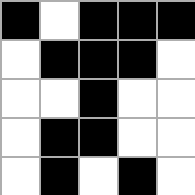[["black", "white", "black", "black", "black"], ["white", "black", "black", "black", "white"], ["white", "white", "black", "white", "white"], ["white", "black", "black", "white", "white"], ["white", "black", "white", "black", "white"]]